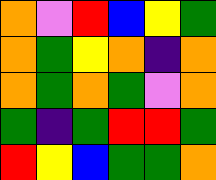[["orange", "violet", "red", "blue", "yellow", "green"], ["orange", "green", "yellow", "orange", "indigo", "orange"], ["orange", "green", "orange", "green", "violet", "orange"], ["green", "indigo", "green", "red", "red", "green"], ["red", "yellow", "blue", "green", "green", "orange"]]